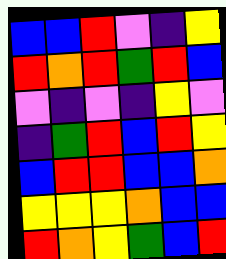[["blue", "blue", "red", "violet", "indigo", "yellow"], ["red", "orange", "red", "green", "red", "blue"], ["violet", "indigo", "violet", "indigo", "yellow", "violet"], ["indigo", "green", "red", "blue", "red", "yellow"], ["blue", "red", "red", "blue", "blue", "orange"], ["yellow", "yellow", "yellow", "orange", "blue", "blue"], ["red", "orange", "yellow", "green", "blue", "red"]]